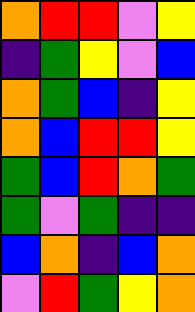[["orange", "red", "red", "violet", "yellow"], ["indigo", "green", "yellow", "violet", "blue"], ["orange", "green", "blue", "indigo", "yellow"], ["orange", "blue", "red", "red", "yellow"], ["green", "blue", "red", "orange", "green"], ["green", "violet", "green", "indigo", "indigo"], ["blue", "orange", "indigo", "blue", "orange"], ["violet", "red", "green", "yellow", "orange"]]